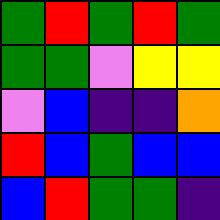[["green", "red", "green", "red", "green"], ["green", "green", "violet", "yellow", "yellow"], ["violet", "blue", "indigo", "indigo", "orange"], ["red", "blue", "green", "blue", "blue"], ["blue", "red", "green", "green", "indigo"]]